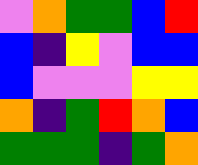[["violet", "orange", "green", "green", "blue", "red"], ["blue", "indigo", "yellow", "violet", "blue", "blue"], ["blue", "violet", "violet", "violet", "yellow", "yellow"], ["orange", "indigo", "green", "red", "orange", "blue"], ["green", "green", "green", "indigo", "green", "orange"]]